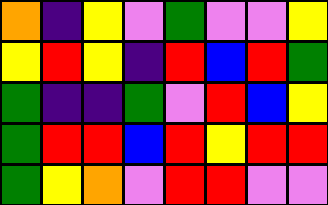[["orange", "indigo", "yellow", "violet", "green", "violet", "violet", "yellow"], ["yellow", "red", "yellow", "indigo", "red", "blue", "red", "green"], ["green", "indigo", "indigo", "green", "violet", "red", "blue", "yellow"], ["green", "red", "red", "blue", "red", "yellow", "red", "red"], ["green", "yellow", "orange", "violet", "red", "red", "violet", "violet"]]